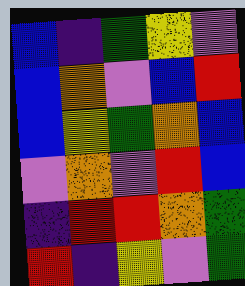[["blue", "indigo", "green", "yellow", "violet"], ["blue", "orange", "violet", "blue", "red"], ["blue", "yellow", "green", "orange", "blue"], ["violet", "orange", "violet", "red", "blue"], ["indigo", "red", "red", "orange", "green"], ["red", "indigo", "yellow", "violet", "green"]]